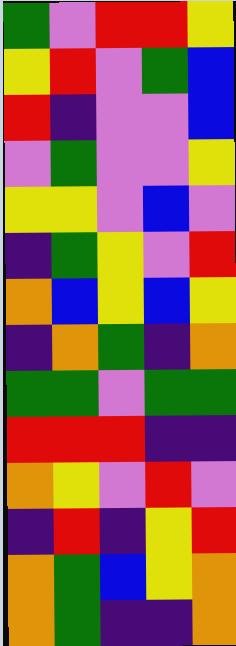[["green", "violet", "red", "red", "yellow"], ["yellow", "red", "violet", "green", "blue"], ["red", "indigo", "violet", "violet", "blue"], ["violet", "green", "violet", "violet", "yellow"], ["yellow", "yellow", "violet", "blue", "violet"], ["indigo", "green", "yellow", "violet", "red"], ["orange", "blue", "yellow", "blue", "yellow"], ["indigo", "orange", "green", "indigo", "orange"], ["green", "green", "violet", "green", "green"], ["red", "red", "red", "indigo", "indigo"], ["orange", "yellow", "violet", "red", "violet"], ["indigo", "red", "indigo", "yellow", "red"], ["orange", "green", "blue", "yellow", "orange"], ["orange", "green", "indigo", "indigo", "orange"]]